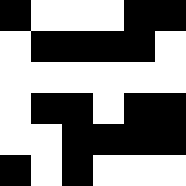[["black", "white", "white", "white", "black", "black"], ["white", "black", "black", "black", "black", "white"], ["white", "white", "white", "white", "white", "white"], ["white", "black", "black", "white", "black", "black"], ["white", "white", "black", "black", "black", "black"], ["black", "white", "black", "white", "white", "white"]]